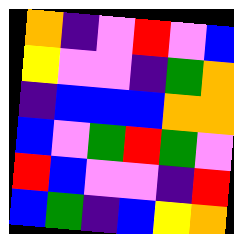[["orange", "indigo", "violet", "red", "violet", "blue"], ["yellow", "violet", "violet", "indigo", "green", "orange"], ["indigo", "blue", "blue", "blue", "orange", "orange"], ["blue", "violet", "green", "red", "green", "violet"], ["red", "blue", "violet", "violet", "indigo", "red"], ["blue", "green", "indigo", "blue", "yellow", "orange"]]